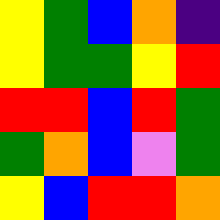[["yellow", "green", "blue", "orange", "indigo"], ["yellow", "green", "green", "yellow", "red"], ["red", "red", "blue", "red", "green"], ["green", "orange", "blue", "violet", "green"], ["yellow", "blue", "red", "red", "orange"]]